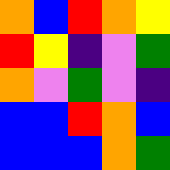[["orange", "blue", "red", "orange", "yellow"], ["red", "yellow", "indigo", "violet", "green"], ["orange", "violet", "green", "violet", "indigo"], ["blue", "blue", "red", "orange", "blue"], ["blue", "blue", "blue", "orange", "green"]]